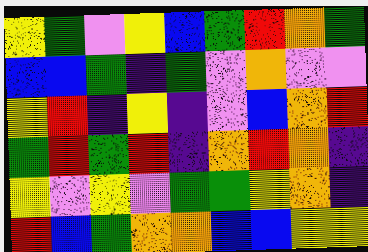[["yellow", "green", "violet", "yellow", "blue", "green", "red", "orange", "green"], ["blue", "blue", "green", "indigo", "green", "violet", "orange", "violet", "violet"], ["yellow", "red", "indigo", "yellow", "indigo", "violet", "blue", "orange", "red"], ["green", "red", "green", "red", "indigo", "orange", "red", "orange", "indigo"], ["yellow", "violet", "yellow", "violet", "green", "green", "yellow", "orange", "indigo"], ["red", "blue", "green", "orange", "orange", "blue", "blue", "yellow", "yellow"]]